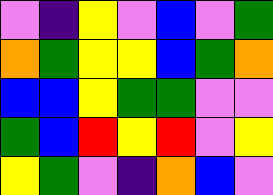[["violet", "indigo", "yellow", "violet", "blue", "violet", "green"], ["orange", "green", "yellow", "yellow", "blue", "green", "orange"], ["blue", "blue", "yellow", "green", "green", "violet", "violet"], ["green", "blue", "red", "yellow", "red", "violet", "yellow"], ["yellow", "green", "violet", "indigo", "orange", "blue", "violet"]]